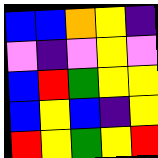[["blue", "blue", "orange", "yellow", "indigo"], ["violet", "indigo", "violet", "yellow", "violet"], ["blue", "red", "green", "yellow", "yellow"], ["blue", "yellow", "blue", "indigo", "yellow"], ["red", "yellow", "green", "yellow", "red"]]